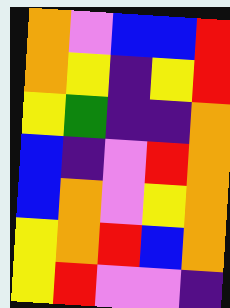[["orange", "violet", "blue", "blue", "red"], ["orange", "yellow", "indigo", "yellow", "red"], ["yellow", "green", "indigo", "indigo", "orange"], ["blue", "indigo", "violet", "red", "orange"], ["blue", "orange", "violet", "yellow", "orange"], ["yellow", "orange", "red", "blue", "orange"], ["yellow", "red", "violet", "violet", "indigo"]]